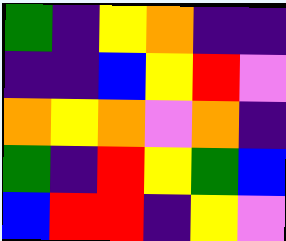[["green", "indigo", "yellow", "orange", "indigo", "indigo"], ["indigo", "indigo", "blue", "yellow", "red", "violet"], ["orange", "yellow", "orange", "violet", "orange", "indigo"], ["green", "indigo", "red", "yellow", "green", "blue"], ["blue", "red", "red", "indigo", "yellow", "violet"]]